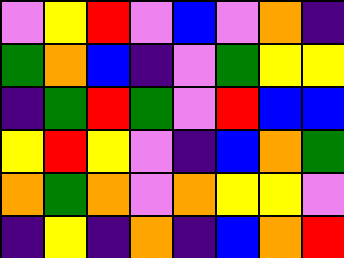[["violet", "yellow", "red", "violet", "blue", "violet", "orange", "indigo"], ["green", "orange", "blue", "indigo", "violet", "green", "yellow", "yellow"], ["indigo", "green", "red", "green", "violet", "red", "blue", "blue"], ["yellow", "red", "yellow", "violet", "indigo", "blue", "orange", "green"], ["orange", "green", "orange", "violet", "orange", "yellow", "yellow", "violet"], ["indigo", "yellow", "indigo", "orange", "indigo", "blue", "orange", "red"]]